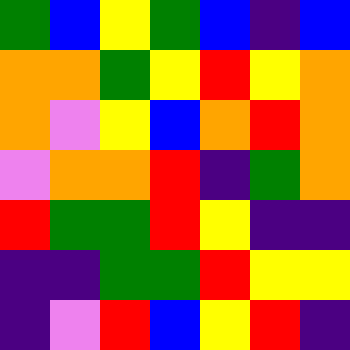[["green", "blue", "yellow", "green", "blue", "indigo", "blue"], ["orange", "orange", "green", "yellow", "red", "yellow", "orange"], ["orange", "violet", "yellow", "blue", "orange", "red", "orange"], ["violet", "orange", "orange", "red", "indigo", "green", "orange"], ["red", "green", "green", "red", "yellow", "indigo", "indigo"], ["indigo", "indigo", "green", "green", "red", "yellow", "yellow"], ["indigo", "violet", "red", "blue", "yellow", "red", "indigo"]]